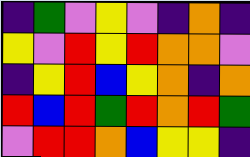[["indigo", "green", "violet", "yellow", "violet", "indigo", "orange", "indigo"], ["yellow", "violet", "red", "yellow", "red", "orange", "orange", "violet"], ["indigo", "yellow", "red", "blue", "yellow", "orange", "indigo", "orange"], ["red", "blue", "red", "green", "red", "orange", "red", "green"], ["violet", "red", "red", "orange", "blue", "yellow", "yellow", "indigo"]]